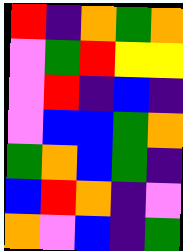[["red", "indigo", "orange", "green", "orange"], ["violet", "green", "red", "yellow", "yellow"], ["violet", "red", "indigo", "blue", "indigo"], ["violet", "blue", "blue", "green", "orange"], ["green", "orange", "blue", "green", "indigo"], ["blue", "red", "orange", "indigo", "violet"], ["orange", "violet", "blue", "indigo", "green"]]